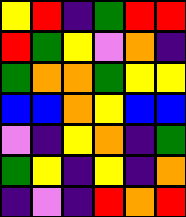[["yellow", "red", "indigo", "green", "red", "red"], ["red", "green", "yellow", "violet", "orange", "indigo"], ["green", "orange", "orange", "green", "yellow", "yellow"], ["blue", "blue", "orange", "yellow", "blue", "blue"], ["violet", "indigo", "yellow", "orange", "indigo", "green"], ["green", "yellow", "indigo", "yellow", "indigo", "orange"], ["indigo", "violet", "indigo", "red", "orange", "red"]]